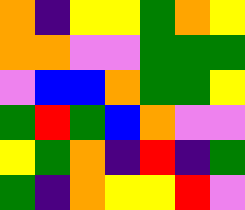[["orange", "indigo", "yellow", "yellow", "green", "orange", "yellow"], ["orange", "orange", "violet", "violet", "green", "green", "green"], ["violet", "blue", "blue", "orange", "green", "green", "yellow"], ["green", "red", "green", "blue", "orange", "violet", "violet"], ["yellow", "green", "orange", "indigo", "red", "indigo", "green"], ["green", "indigo", "orange", "yellow", "yellow", "red", "violet"]]